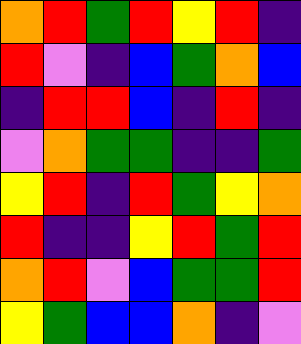[["orange", "red", "green", "red", "yellow", "red", "indigo"], ["red", "violet", "indigo", "blue", "green", "orange", "blue"], ["indigo", "red", "red", "blue", "indigo", "red", "indigo"], ["violet", "orange", "green", "green", "indigo", "indigo", "green"], ["yellow", "red", "indigo", "red", "green", "yellow", "orange"], ["red", "indigo", "indigo", "yellow", "red", "green", "red"], ["orange", "red", "violet", "blue", "green", "green", "red"], ["yellow", "green", "blue", "blue", "orange", "indigo", "violet"]]